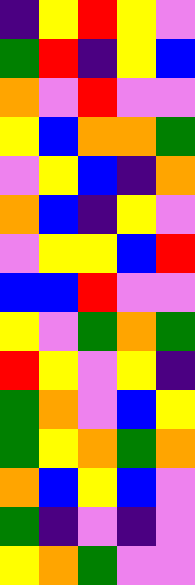[["indigo", "yellow", "red", "yellow", "violet"], ["green", "red", "indigo", "yellow", "blue"], ["orange", "violet", "red", "violet", "violet"], ["yellow", "blue", "orange", "orange", "green"], ["violet", "yellow", "blue", "indigo", "orange"], ["orange", "blue", "indigo", "yellow", "violet"], ["violet", "yellow", "yellow", "blue", "red"], ["blue", "blue", "red", "violet", "violet"], ["yellow", "violet", "green", "orange", "green"], ["red", "yellow", "violet", "yellow", "indigo"], ["green", "orange", "violet", "blue", "yellow"], ["green", "yellow", "orange", "green", "orange"], ["orange", "blue", "yellow", "blue", "violet"], ["green", "indigo", "violet", "indigo", "violet"], ["yellow", "orange", "green", "violet", "violet"]]